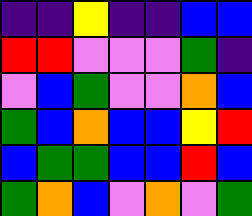[["indigo", "indigo", "yellow", "indigo", "indigo", "blue", "blue"], ["red", "red", "violet", "violet", "violet", "green", "indigo"], ["violet", "blue", "green", "violet", "violet", "orange", "blue"], ["green", "blue", "orange", "blue", "blue", "yellow", "red"], ["blue", "green", "green", "blue", "blue", "red", "blue"], ["green", "orange", "blue", "violet", "orange", "violet", "green"]]